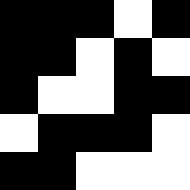[["black", "black", "black", "white", "black"], ["black", "black", "white", "black", "white"], ["black", "white", "white", "black", "black"], ["white", "black", "black", "black", "white"], ["black", "black", "white", "white", "white"]]